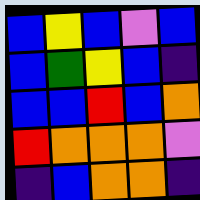[["blue", "yellow", "blue", "violet", "blue"], ["blue", "green", "yellow", "blue", "indigo"], ["blue", "blue", "red", "blue", "orange"], ["red", "orange", "orange", "orange", "violet"], ["indigo", "blue", "orange", "orange", "indigo"]]